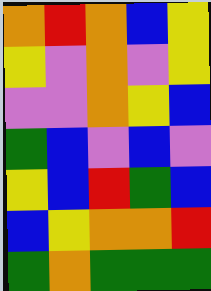[["orange", "red", "orange", "blue", "yellow"], ["yellow", "violet", "orange", "violet", "yellow"], ["violet", "violet", "orange", "yellow", "blue"], ["green", "blue", "violet", "blue", "violet"], ["yellow", "blue", "red", "green", "blue"], ["blue", "yellow", "orange", "orange", "red"], ["green", "orange", "green", "green", "green"]]